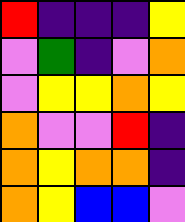[["red", "indigo", "indigo", "indigo", "yellow"], ["violet", "green", "indigo", "violet", "orange"], ["violet", "yellow", "yellow", "orange", "yellow"], ["orange", "violet", "violet", "red", "indigo"], ["orange", "yellow", "orange", "orange", "indigo"], ["orange", "yellow", "blue", "blue", "violet"]]